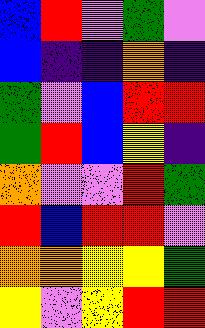[["blue", "red", "violet", "green", "violet"], ["blue", "indigo", "indigo", "orange", "indigo"], ["green", "violet", "blue", "red", "red"], ["green", "red", "blue", "yellow", "indigo"], ["orange", "violet", "violet", "red", "green"], ["red", "blue", "red", "red", "violet"], ["orange", "orange", "yellow", "yellow", "green"], ["yellow", "violet", "yellow", "red", "red"]]